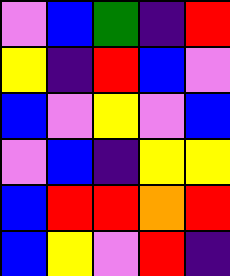[["violet", "blue", "green", "indigo", "red"], ["yellow", "indigo", "red", "blue", "violet"], ["blue", "violet", "yellow", "violet", "blue"], ["violet", "blue", "indigo", "yellow", "yellow"], ["blue", "red", "red", "orange", "red"], ["blue", "yellow", "violet", "red", "indigo"]]